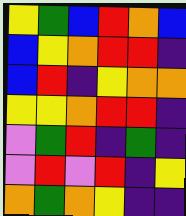[["yellow", "green", "blue", "red", "orange", "blue"], ["blue", "yellow", "orange", "red", "red", "indigo"], ["blue", "red", "indigo", "yellow", "orange", "orange"], ["yellow", "yellow", "orange", "red", "red", "indigo"], ["violet", "green", "red", "indigo", "green", "indigo"], ["violet", "red", "violet", "red", "indigo", "yellow"], ["orange", "green", "orange", "yellow", "indigo", "indigo"]]